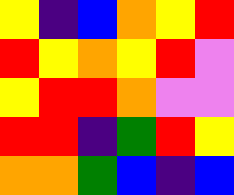[["yellow", "indigo", "blue", "orange", "yellow", "red"], ["red", "yellow", "orange", "yellow", "red", "violet"], ["yellow", "red", "red", "orange", "violet", "violet"], ["red", "red", "indigo", "green", "red", "yellow"], ["orange", "orange", "green", "blue", "indigo", "blue"]]